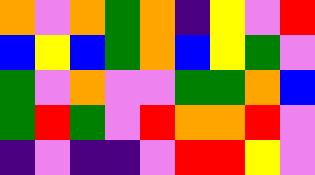[["orange", "violet", "orange", "green", "orange", "indigo", "yellow", "violet", "red"], ["blue", "yellow", "blue", "green", "orange", "blue", "yellow", "green", "violet"], ["green", "violet", "orange", "violet", "violet", "green", "green", "orange", "blue"], ["green", "red", "green", "violet", "red", "orange", "orange", "red", "violet"], ["indigo", "violet", "indigo", "indigo", "violet", "red", "red", "yellow", "violet"]]